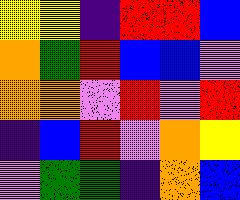[["yellow", "yellow", "indigo", "red", "red", "blue"], ["orange", "green", "red", "blue", "blue", "violet"], ["orange", "orange", "violet", "red", "violet", "red"], ["indigo", "blue", "red", "violet", "orange", "yellow"], ["violet", "green", "green", "indigo", "orange", "blue"]]